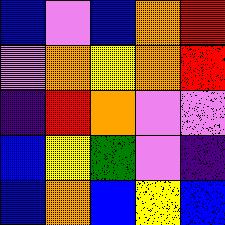[["blue", "violet", "blue", "orange", "red"], ["violet", "orange", "yellow", "orange", "red"], ["indigo", "red", "orange", "violet", "violet"], ["blue", "yellow", "green", "violet", "indigo"], ["blue", "orange", "blue", "yellow", "blue"]]